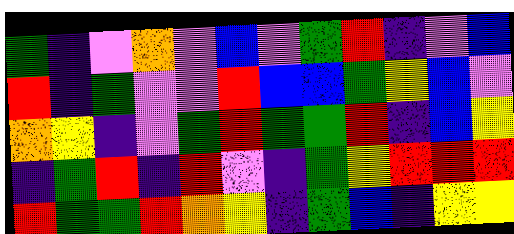[["green", "indigo", "violet", "orange", "violet", "blue", "violet", "green", "red", "indigo", "violet", "blue"], ["red", "indigo", "green", "violet", "violet", "red", "blue", "blue", "green", "yellow", "blue", "violet"], ["orange", "yellow", "indigo", "violet", "green", "red", "green", "green", "red", "indigo", "blue", "yellow"], ["indigo", "green", "red", "indigo", "red", "violet", "indigo", "green", "yellow", "red", "red", "red"], ["red", "green", "green", "red", "orange", "yellow", "indigo", "green", "blue", "indigo", "yellow", "yellow"]]